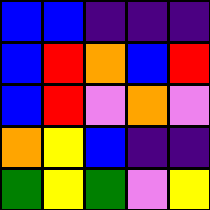[["blue", "blue", "indigo", "indigo", "indigo"], ["blue", "red", "orange", "blue", "red"], ["blue", "red", "violet", "orange", "violet"], ["orange", "yellow", "blue", "indigo", "indigo"], ["green", "yellow", "green", "violet", "yellow"]]